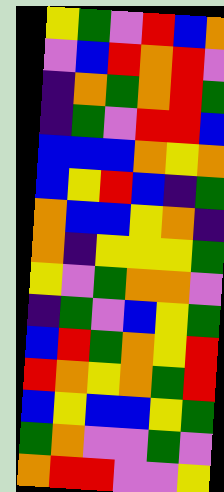[["yellow", "green", "violet", "red", "blue", "orange"], ["violet", "blue", "red", "orange", "red", "violet"], ["indigo", "orange", "green", "orange", "red", "green"], ["indigo", "green", "violet", "red", "red", "blue"], ["blue", "blue", "blue", "orange", "yellow", "orange"], ["blue", "yellow", "red", "blue", "indigo", "green"], ["orange", "blue", "blue", "yellow", "orange", "indigo"], ["orange", "indigo", "yellow", "yellow", "yellow", "green"], ["yellow", "violet", "green", "orange", "orange", "violet"], ["indigo", "green", "violet", "blue", "yellow", "green"], ["blue", "red", "green", "orange", "yellow", "red"], ["red", "orange", "yellow", "orange", "green", "red"], ["blue", "yellow", "blue", "blue", "yellow", "green"], ["green", "orange", "violet", "violet", "green", "violet"], ["orange", "red", "red", "violet", "violet", "yellow"]]